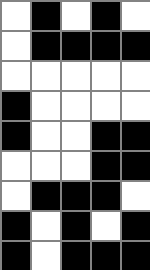[["white", "black", "white", "black", "white"], ["white", "black", "black", "black", "black"], ["white", "white", "white", "white", "white"], ["black", "white", "white", "white", "white"], ["black", "white", "white", "black", "black"], ["white", "white", "white", "black", "black"], ["white", "black", "black", "black", "white"], ["black", "white", "black", "white", "black"], ["black", "white", "black", "black", "black"]]